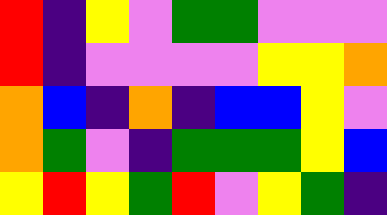[["red", "indigo", "yellow", "violet", "green", "green", "violet", "violet", "violet"], ["red", "indigo", "violet", "violet", "violet", "violet", "yellow", "yellow", "orange"], ["orange", "blue", "indigo", "orange", "indigo", "blue", "blue", "yellow", "violet"], ["orange", "green", "violet", "indigo", "green", "green", "green", "yellow", "blue"], ["yellow", "red", "yellow", "green", "red", "violet", "yellow", "green", "indigo"]]